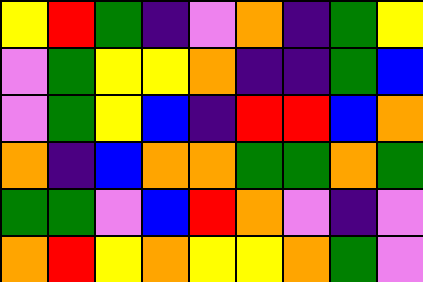[["yellow", "red", "green", "indigo", "violet", "orange", "indigo", "green", "yellow"], ["violet", "green", "yellow", "yellow", "orange", "indigo", "indigo", "green", "blue"], ["violet", "green", "yellow", "blue", "indigo", "red", "red", "blue", "orange"], ["orange", "indigo", "blue", "orange", "orange", "green", "green", "orange", "green"], ["green", "green", "violet", "blue", "red", "orange", "violet", "indigo", "violet"], ["orange", "red", "yellow", "orange", "yellow", "yellow", "orange", "green", "violet"]]